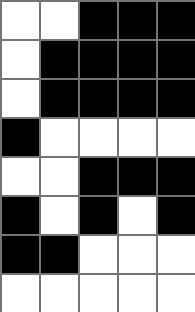[["white", "white", "black", "black", "black"], ["white", "black", "black", "black", "black"], ["white", "black", "black", "black", "black"], ["black", "white", "white", "white", "white"], ["white", "white", "black", "black", "black"], ["black", "white", "black", "white", "black"], ["black", "black", "white", "white", "white"], ["white", "white", "white", "white", "white"]]